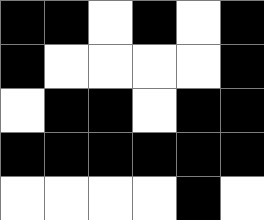[["black", "black", "white", "black", "white", "black"], ["black", "white", "white", "white", "white", "black"], ["white", "black", "black", "white", "black", "black"], ["black", "black", "black", "black", "black", "black"], ["white", "white", "white", "white", "black", "white"]]